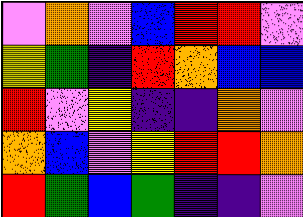[["violet", "orange", "violet", "blue", "red", "red", "violet"], ["yellow", "green", "indigo", "red", "orange", "blue", "blue"], ["red", "violet", "yellow", "indigo", "indigo", "orange", "violet"], ["orange", "blue", "violet", "yellow", "red", "red", "orange"], ["red", "green", "blue", "green", "indigo", "indigo", "violet"]]